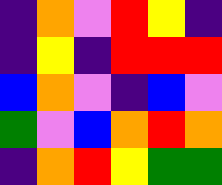[["indigo", "orange", "violet", "red", "yellow", "indigo"], ["indigo", "yellow", "indigo", "red", "red", "red"], ["blue", "orange", "violet", "indigo", "blue", "violet"], ["green", "violet", "blue", "orange", "red", "orange"], ["indigo", "orange", "red", "yellow", "green", "green"]]